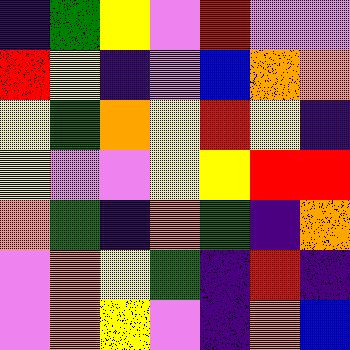[["indigo", "green", "yellow", "violet", "red", "violet", "violet"], ["red", "yellow", "indigo", "violet", "blue", "orange", "orange"], ["yellow", "green", "orange", "yellow", "red", "yellow", "indigo"], ["yellow", "violet", "violet", "yellow", "yellow", "red", "red"], ["orange", "green", "indigo", "orange", "green", "indigo", "orange"], ["violet", "orange", "yellow", "green", "indigo", "red", "indigo"], ["violet", "orange", "yellow", "violet", "indigo", "orange", "blue"]]